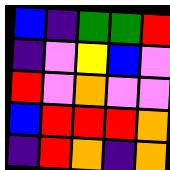[["blue", "indigo", "green", "green", "red"], ["indigo", "violet", "yellow", "blue", "violet"], ["red", "violet", "orange", "violet", "violet"], ["blue", "red", "red", "red", "orange"], ["indigo", "red", "orange", "indigo", "orange"]]